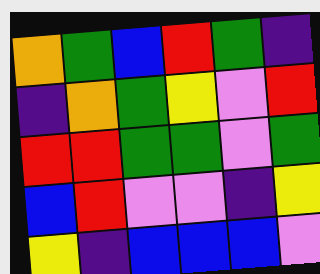[["orange", "green", "blue", "red", "green", "indigo"], ["indigo", "orange", "green", "yellow", "violet", "red"], ["red", "red", "green", "green", "violet", "green"], ["blue", "red", "violet", "violet", "indigo", "yellow"], ["yellow", "indigo", "blue", "blue", "blue", "violet"]]